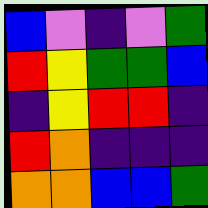[["blue", "violet", "indigo", "violet", "green"], ["red", "yellow", "green", "green", "blue"], ["indigo", "yellow", "red", "red", "indigo"], ["red", "orange", "indigo", "indigo", "indigo"], ["orange", "orange", "blue", "blue", "green"]]